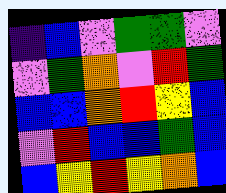[["indigo", "blue", "violet", "green", "green", "violet"], ["violet", "green", "orange", "violet", "red", "green"], ["blue", "blue", "orange", "red", "yellow", "blue"], ["violet", "red", "blue", "blue", "green", "blue"], ["blue", "yellow", "red", "yellow", "orange", "blue"]]